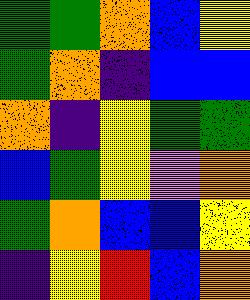[["green", "green", "orange", "blue", "yellow"], ["green", "orange", "indigo", "blue", "blue"], ["orange", "indigo", "yellow", "green", "green"], ["blue", "green", "yellow", "violet", "orange"], ["green", "orange", "blue", "blue", "yellow"], ["indigo", "yellow", "red", "blue", "orange"]]